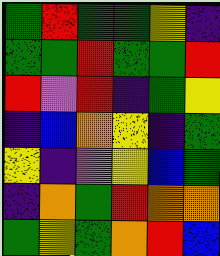[["green", "red", "green", "green", "yellow", "indigo"], ["green", "green", "red", "green", "green", "red"], ["red", "violet", "red", "indigo", "green", "yellow"], ["indigo", "blue", "orange", "yellow", "indigo", "green"], ["yellow", "indigo", "violet", "yellow", "blue", "green"], ["indigo", "orange", "green", "red", "orange", "orange"], ["green", "yellow", "green", "orange", "red", "blue"]]